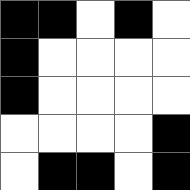[["black", "black", "white", "black", "white"], ["black", "white", "white", "white", "white"], ["black", "white", "white", "white", "white"], ["white", "white", "white", "white", "black"], ["white", "black", "black", "white", "black"]]